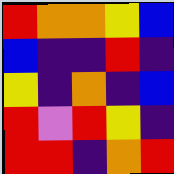[["red", "orange", "orange", "yellow", "blue"], ["blue", "indigo", "indigo", "red", "indigo"], ["yellow", "indigo", "orange", "indigo", "blue"], ["red", "violet", "red", "yellow", "indigo"], ["red", "red", "indigo", "orange", "red"]]